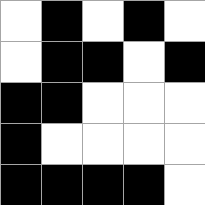[["white", "black", "white", "black", "white"], ["white", "black", "black", "white", "black"], ["black", "black", "white", "white", "white"], ["black", "white", "white", "white", "white"], ["black", "black", "black", "black", "white"]]